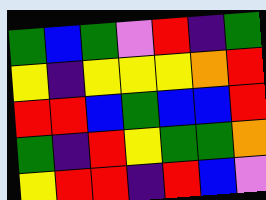[["green", "blue", "green", "violet", "red", "indigo", "green"], ["yellow", "indigo", "yellow", "yellow", "yellow", "orange", "red"], ["red", "red", "blue", "green", "blue", "blue", "red"], ["green", "indigo", "red", "yellow", "green", "green", "orange"], ["yellow", "red", "red", "indigo", "red", "blue", "violet"]]